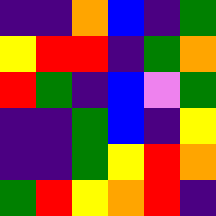[["indigo", "indigo", "orange", "blue", "indigo", "green"], ["yellow", "red", "red", "indigo", "green", "orange"], ["red", "green", "indigo", "blue", "violet", "green"], ["indigo", "indigo", "green", "blue", "indigo", "yellow"], ["indigo", "indigo", "green", "yellow", "red", "orange"], ["green", "red", "yellow", "orange", "red", "indigo"]]